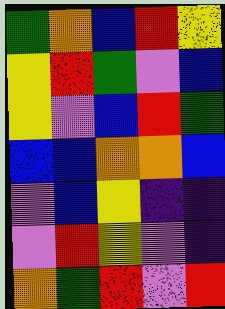[["green", "orange", "blue", "red", "yellow"], ["yellow", "red", "green", "violet", "blue"], ["yellow", "violet", "blue", "red", "green"], ["blue", "blue", "orange", "orange", "blue"], ["violet", "blue", "yellow", "indigo", "indigo"], ["violet", "red", "yellow", "violet", "indigo"], ["orange", "green", "red", "violet", "red"]]